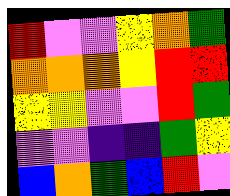[["red", "violet", "violet", "yellow", "orange", "green"], ["orange", "orange", "orange", "yellow", "red", "red"], ["yellow", "yellow", "violet", "violet", "red", "green"], ["violet", "violet", "indigo", "indigo", "green", "yellow"], ["blue", "orange", "green", "blue", "red", "violet"]]